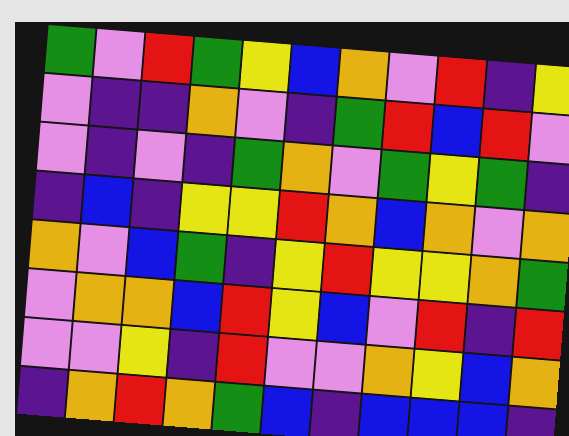[["green", "violet", "red", "green", "yellow", "blue", "orange", "violet", "red", "indigo", "yellow"], ["violet", "indigo", "indigo", "orange", "violet", "indigo", "green", "red", "blue", "red", "violet"], ["violet", "indigo", "violet", "indigo", "green", "orange", "violet", "green", "yellow", "green", "indigo"], ["indigo", "blue", "indigo", "yellow", "yellow", "red", "orange", "blue", "orange", "violet", "orange"], ["orange", "violet", "blue", "green", "indigo", "yellow", "red", "yellow", "yellow", "orange", "green"], ["violet", "orange", "orange", "blue", "red", "yellow", "blue", "violet", "red", "indigo", "red"], ["violet", "violet", "yellow", "indigo", "red", "violet", "violet", "orange", "yellow", "blue", "orange"], ["indigo", "orange", "red", "orange", "green", "blue", "indigo", "blue", "blue", "blue", "indigo"]]